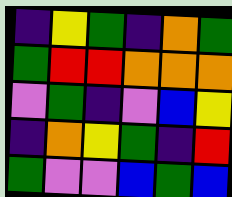[["indigo", "yellow", "green", "indigo", "orange", "green"], ["green", "red", "red", "orange", "orange", "orange"], ["violet", "green", "indigo", "violet", "blue", "yellow"], ["indigo", "orange", "yellow", "green", "indigo", "red"], ["green", "violet", "violet", "blue", "green", "blue"]]